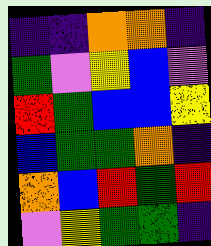[["indigo", "indigo", "orange", "orange", "indigo"], ["green", "violet", "yellow", "blue", "violet"], ["red", "green", "blue", "blue", "yellow"], ["blue", "green", "green", "orange", "indigo"], ["orange", "blue", "red", "green", "red"], ["violet", "yellow", "green", "green", "indigo"]]